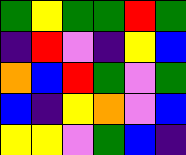[["green", "yellow", "green", "green", "red", "green"], ["indigo", "red", "violet", "indigo", "yellow", "blue"], ["orange", "blue", "red", "green", "violet", "green"], ["blue", "indigo", "yellow", "orange", "violet", "blue"], ["yellow", "yellow", "violet", "green", "blue", "indigo"]]